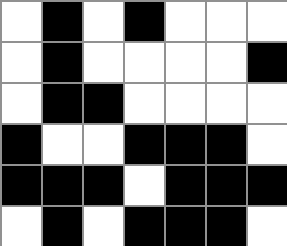[["white", "black", "white", "black", "white", "white", "white"], ["white", "black", "white", "white", "white", "white", "black"], ["white", "black", "black", "white", "white", "white", "white"], ["black", "white", "white", "black", "black", "black", "white"], ["black", "black", "black", "white", "black", "black", "black"], ["white", "black", "white", "black", "black", "black", "white"]]